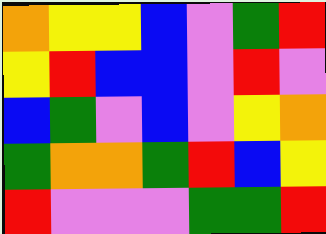[["orange", "yellow", "yellow", "blue", "violet", "green", "red"], ["yellow", "red", "blue", "blue", "violet", "red", "violet"], ["blue", "green", "violet", "blue", "violet", "yellow", "orange"], ["green", "orange", "orange", "green", "red", "blue", "yellow"], ["red", "violet", "violet", "violet", "green", "green", "red"]]